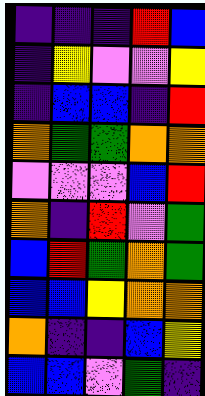[["indigo", "indigo", "indigo", "red", "blue"], ["indigo", "yellow", "violet", "violet", "yellow"], ["indigo", "blue", "blue", "indigo", "red"], ["orange", "green", "green", "orange", "orange"], ["violet", "violet", "violet", "blue", "red"], ["orange", "indigo", "red", "violet", "green"], ["blue", "red", "green", "orange", "green"], ["blue", "blue", "yellow", "orange", "orange"], ["orange", "indigo", "indigo", "blue", "yellow"], ["blue", "blue", "violet", "green", "indigo"]]